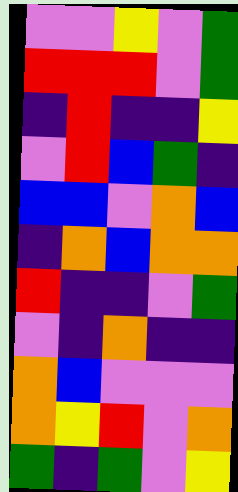[["violet", "violet", "yellow", "violet", "green"], ["red", "red", "red", "violet", "green"], ["indigo", "red", "indigo", "indigo", "yellow"], ["violet", "red", "blue", "green", "indigo"], ["blue", "blue", "violet", "orange", "blue"], ["indigo", "orange", "blue", "orange", "orange"], ["red", "indigo", "indigo", "violet", "green"], ["violet", "indigo", "orange", "indigo", "indigo"], ["orange", "blue", "violet", "violet", "violet"], ["orange", "yellow", "red", "violet", "orange"], ["green", "indigo", "green", "violet", "yellow"]]